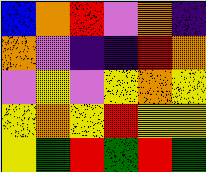[["blue", "orange", "red", "violet", "orange", "indigo"], ["orange", "violet", "indigo", "indigo", "red", "orange"], ["violet", "yellow", "violet", "yellow", "orange", "yellow"], ["yellow", "orange", "yellow", "red", "yellow", "yellow"], ["yellow", "green", "red", "green", "red", "green"]]